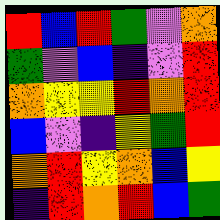[["red", "blue", "red", "green", "violet", "orange"], ["green", "violet", "blue", "indigo", "violet", "red"], ["orange", "yellow", "yellow", "red", "orange", "red"], ["blue", "violet", "indigo", "yellow", "green", "red"], ["orange", "red", "yellow", "orange", "blue", "yellow"], ["indigo", "red", "orange", "red", "blue", "green"]]